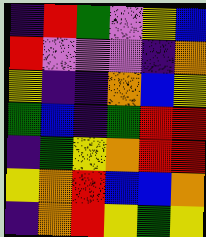[["indigo", "red", "green", "violet", "yellow", "blue"], ["red", "violet", "violet", "violet", "indigo", "orange"], ["yellow", "indigo", "indigo", "orange", "blue", "yellow"], ["green", "blue", "indigo", "green", "red", "red"], ["indigo", "green", "yellow", "orange", "red", "red"], ["yellow", "orange", "red", "blue", "blue", "orange"], ["indigo", "orange", "red", "yellow", "green", "yellow"]]